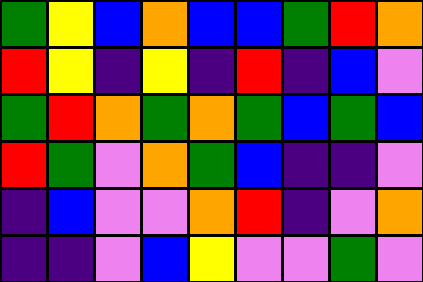[["green", "yellow", "blue", "orange", "blue", "blue", "green", "red", "orange"], ["red", "yellow", "indigo", "yellow", "indigo", "red", "indigo", "blue", "violet"], ["green", "red", "orange", "green", "orange", "green", "blue", "green", "blue"], ["red", "green", "violet", "orange", "green", "blue", "indigo", "indigo", "violet"], ["indigo", "blue", "violet", "violet", "orange", "red", "indigo", "violet", "orange"], ["indigo", "indigo", "violet", "blue", "yellow", "violet", "violet", "green", "violet"]]